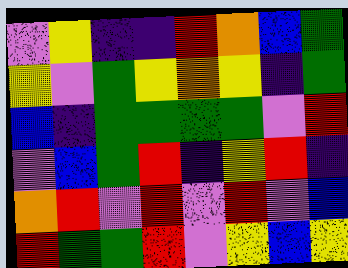[["violet", "yellow", "indigo", "indigo", "red", "orange", "blue", "green"], ["yellow", "violet", "green", "yellow", "orange", "yellow", "indigo", "green"], ["blue", "indigo", "green", "green", "green", "green", "violet", "red"], ["violet", "blue", "green", "red", "indigo", "yellow", "red", "indigo"], ["orange", "red", "violet", "red", "violet", "red", "violet", "blue"], ["red", "green", "green", "red", "violet", "yellow", "blue", "yellow"]]